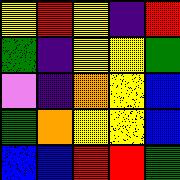[["yellow", "red", "yellow", "indigo", "red"], ["green", "indigo", "yellow", "yellow", "green"], ["violet", "indigo", "orange", "yellow", "blue"], ["green", "orange", "yellow", "yellow", "blue"], ["blue", "blue", "red", "red", "green"]]